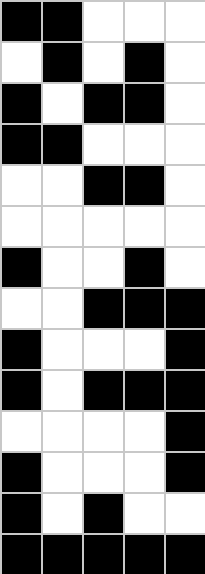[["black", "black", "white", "white", "white"], ["white", "black", "white", "black", "white"], ["black", "white", "black", "black", "white"], ["black", "black", "white", "white", "white"], ["white", "white", "black", "black", "white"], ["white", "white", "white", "white", "white"], ["black", "white", "white", "black", "white"], ["white", "white", "black", "black", "black"], ["black", "white", "white", "white", "black"], ["black", "white", "black", "black", "black"], ["white", "white", "white", "white", "black"], ["black", "white", "white", "white", "black"], ["black", "white", "black", "white", "white"], ["black", "black", "black", "black", "black"]]